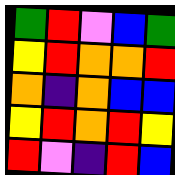[["green", "red", "violet", "blue", "green"], ["yellow", "red", "orange", "orange", "red"], ["orange", "indigo", "orange", "blue", "blue"], ["yellow", "red", "orange", "red", "yellow"], ["red", "violet", "indigo", "red", "blue"]]